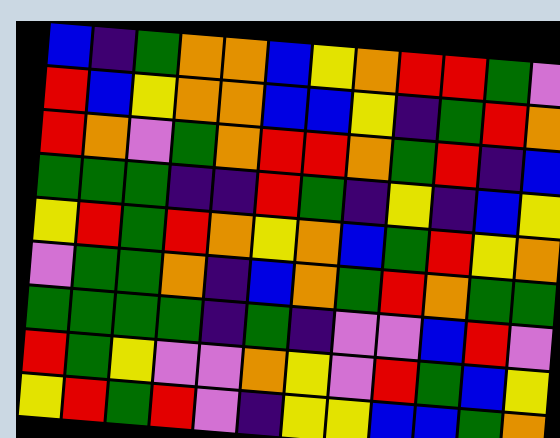[["blue", "indigo", "green", "orange", "orange", "blue", "yellow", "orange", "red", "red", "green", "violet"], ["red", "blue", "yellow", "orange", "orange", "blue", "blue", "yellow", "indigo", "green", "red", "orange"], ["red", "orange", "violet", "green", "orange", "red", "red", "orange", "green", "red", "indigo", "blue"], ["green", "green", "green", "indigo", "indigo", "red", "green", "indigo", "yellow", "indigo", "blue", "yellow"], ["yellow", "red", "green", "red", "orange", "yellow", "orange", "blue", "green", "red", "yellow", "orange"], ["violet", "green", "green", "orange", "indigo", "blue", "orange", "green", "red", "orange", "green", "green"], ["green", "green", "green", "green", "indigo", "green", "indigo", "violet", "violet", "blue", "red", "violet"], ["red", "green", "yellow", "violet", "violet", "orange", "yellow", "violet", "red", "green", "blue", "yellow"], ["yellow", "red", "green", "red", "violet", "indigo", "yellow", "yellow", "blue", "blue", "green", "orange"]]